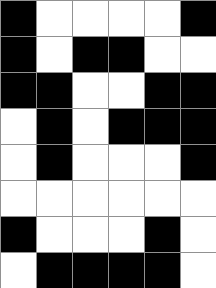[["black", "white", "white", "white", "white", "black"], ["black", "white", "black", "black", "white", "white"], ["black", "black", "white", "white", "black", "black"], ["white", "black", "white", "black", "black", "black"], ["white", "black", "white", "white", "white", "black"], ["white", "white", "white", "white", "white", "white"], ["black", "white", "white", "white", "black", "white"], ["white", "black", "black", "black", "black", "white"]]